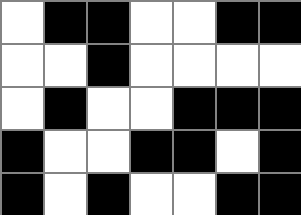[["white", "black", "black", "white", "white", "black", "black"], ["white", "white", "black", "white", "white", "white", "white"], ["white", "black", "white", "white", "black", "black", "black"], ["black", "white", "white", "black", "black", "white", "black"], ["black", "white", "black", "white", "white", "black", "black"]]